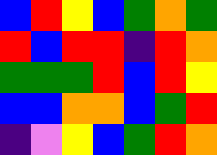[["blue", "red", "yellow", "blue", "green", "orange", "green"], ["red", "blue", "red", "red", "indigo", "red", "orange"], ["green", "green", "green", "red", "blue", "red", "yellow"], ["blue", "blue", "orange", "orange", "blue", "green", "red"], ["indigo", "violet", "yellow", "blue", "green", "red", "orange"]]